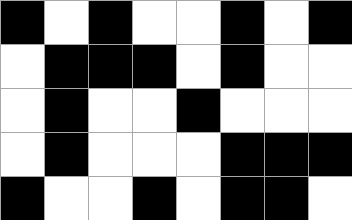[["black", "white", "black", "white", "white", "black", "white", "black"], ["white", "black", "black", "black", "white", "black", "white", "white"], ["white", "black", "white", "white", "black", "white", "white", "white"], ["white", "black", "white", "white", "white", "black", "black", "black"], ["black", "white", "white", "black", "white", "black", "black", "white"]]